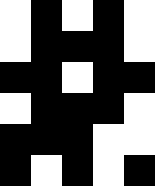[["white", "black", "white", "black", "white"], ["white", "black", "black", "black", "white"], ["black", "black", "white", "black", "black"], ["white", "black", "black", "black", "white"], ["black", "black", "black", "white", "white"], ["black", "white", "black", "white", "black"]]